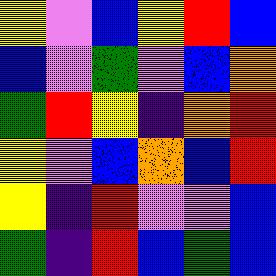[["yellow", "violet", "blue", "yellow", "red", "blue"], ["blue", "violet", "green", "violet", "blue", "orange"], ["green", "red", "yellow", "indigo", "orange", "red"], ["yellow", "violet", "blue", "orange", "blue", "red"], ["yellow", "indigo", "red", "violet", "violet", "blue"], ["green", "indigo", "red", "blue", "green", "blue"]]